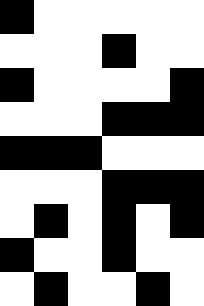[["black", "white", "white", "white", "white", "white"], ["white", "white", "white", "black", "white", "white"], ["black", "white", "white", "white", "white", "black"], ["white", "white", "white", "black", "black", "black"], ["black", "black", "black", "white", "white", "white"], ["white", "white", "white", "black", "black", "black"], ["white", "black", "white", "black", "white", "black"], ["black", "white", "white", "black", "white", "white"], ["white", "black", "white", "white", "black", "white"]]